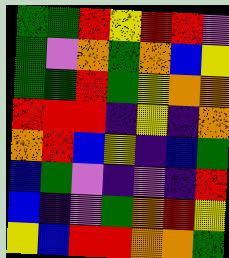[["green", "green", "red", "yellow", "red", "red", "violet"], ["green", "violet", "orange", "green", "orange", "blue", "yellow"], ["green", "green", "red", "green", "yellow", "orange", "orange"], ["red", "red", "red", "indigo", "yellow", "indigo", "orange"], ["orange", "red", "blue", "yellow", "indigo", "blue", "green"], ["blue", "green", "violet", "indigo", "violet", "indigo", "red"], ["blue", "indigo", "violet", "green", "orange", "red", "yellow"], ["yellow", "blue", "red", "red", "orange", "orange", "green"]]